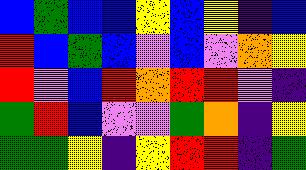[["blue", "green", "blue", "blue", "yellow", "blue", "yellow", "indigo", "blue"], ["red", "blue", "green", "blue", "violet", "blue", "violet", "orange", "yellow"], ["red", "violet", "blue", "red", "orange", "red", "red", "violet", "indigo"], ["green", "red", "blue", "violet", "violet", "green", "orange", "indigo", "yellow"], ["green", "green", "yellow", "indigo", "yellow", "red", "red", "indigo", "green"]]